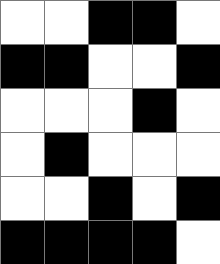[["white", "white", "black", "black", "white"], ["black", "black", "white", "white", "black"], ["white", "white", "white", "black", "white"], ["white", "black", "white", "white", "white"], ["white", "white", "black", "white", "black"], ["black", "black", "black", "black", "white"]]